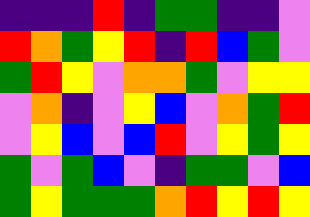[["indigo", "indigo", "indigo", "red", "indigo", "green", "green", "indigo", "indigo", "violet"], ["red", "orange", "green", "yellow", "red", "indigo", "red", "blue", "green", "violet"], ["green", "red", "yellow", "violet", "orange", "orange", "green", "violet", "yellow", "yellow"], ["violet", "orange", "indigo", "violet", "yellow", "blue", "violet", "orange", "green", "red"], ["violet", "yellow", "blue", "violet", "blue", "red", "violet", "yellow", "green", "yellow"], ["green", "violet", "green", "blue", "violet", "indigo", "green", "green", "violet", "blue"], ["green", "yellow", "green", "green", "green", "orange", "red", "yellow", "red", "yellow"]]